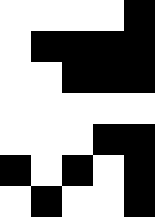[["white", "white", "white", "white", "black"], ["white", "black", "black", "black", "black"], ["white", "white", "black", "black", "black"], ["white", "white", "white", "white", "white"], ["white", "white", "white", "black", "black"], ["black", "white", "black", "white", "black"], ["white", "black", "white", "white", "black"]]